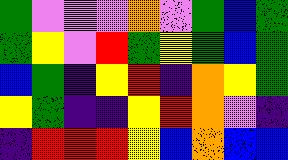[["green", "violet", "violet", "violet", "orange", "violet", "green", "blue", "green"], ["green", "yellow", "violet", "red", "green", "yellow", "green", "blue", "green"], ["blue", "green", "indigo", "yellow", "red", "indigo", "orange", "yellow", "green"], ["yellow", "green", "indigo", "indigo", "yellow", "red", "orange", "violet", "indigo"], ["indigo", "red", "red", "red", "yellow", "blue", "orange", "blue", "blue"]]